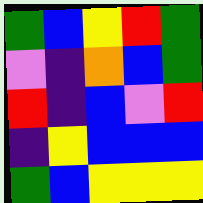[["green", "blue", "yellow", "red", "green"], ["violet", "indigo", "orange", "blue", "green"], ["red", "indigo", "blue", "violet", "red"], ["indigo", "yellow", "blue", "blue", "blue"], ["green", "blue", "yellow", "yellow", "yellow"]]